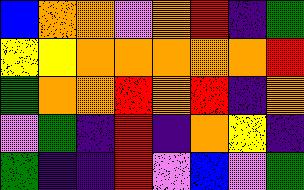[["blue", "orange", "orange", "violet", "orange", "red", "indigo", "green"], ["yellow", "yellow", "orange", "orange", "orange", "orange", "orange", "red"], ["green", "orange", "orange", "red", "orange", "red", "indigo", "orange"], ["violet", "green", "indigo", "red", "indigo", "orange", "yellow", "indigo"], ["green", "indigo", "indigo", "red", "violet", "blue", "violet", "green"]]